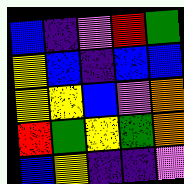[["blue", "indigo", "violet", "red", "green"], ["yellow", "blue", "indigo", "blue", "blue"], ["yellow", "yellow", "blue", "violet", "orange"], ["red", "green", "yellow", "green", "orange"], ["blue", "yellow", "indigo", "indigo", "violet"]]